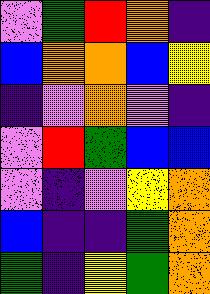[["violet", "green", "red", "orange", "indigo"], ["blue", "orange", "orange", "blue", "yellow"], ["indigo", "violet", "orange", "violet", "indigo"], ["violet", "red", "green", "blue", "blue"], ["violet", "indigo", "violet", "yellow", "orange"], ["blue", "indigo", "indigo", "green", "orange"], ["green", "indigo", "yellow", "green", "orange"]]